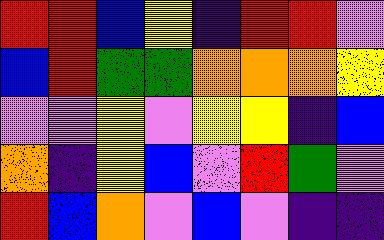[["red", "red", "blue", "yellow", "indigo", "red", "red", "violet"], ["blue", "red", "green", "green", "orange", "orange", "orange", "yellow"], ["violet", "violet", "yellow", "violet", "yellow", "yellow", "indigo", "blue"], ["orange", "indigo", "yellow", "blue", "violet", "red", "green", "violet"], ["red", "blue", "orange", "violet", "blue", "violet", "indigo", "indigo"]]